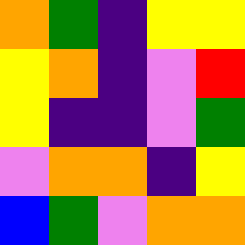[["orange", "green", "indigo", "yellow", "yellow"], ["yellow", "orange", "indigo", "violet", "red"], ["yellow", "indigo", "indigo", "violet", "green"], ["violet", "orange", "orange", "indigo", "yellow"], ["blue", "green", "violet", "orange", "orange"]]